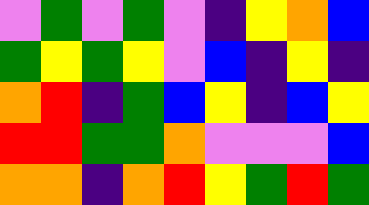[["violet", "green", "violet", "green", "violet", "indigo", "yellow", "orange", "blue"], ["green", "yellow", "green", "yellow", "violet", "blue", "indigo", "yellow", "indigo"], ["orange", "red", "indigo", "green", "blue", "yellow", "indigo", "blue", "yellow"], ["red", "red", "green", "green", "orange", "violet", "violet", "violet", "blue"], ["orange", "orange", "indigo", "orange", "red", "yellow", "green", "red", "green"]]